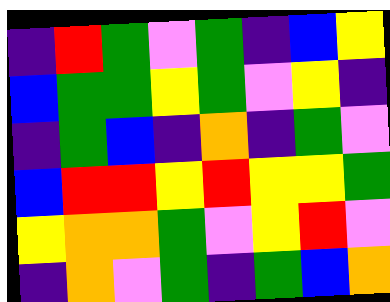[["indigo", "red", "green", "violet", "green", "indigo", "blue", "yellow"], ["blue", "green", "green", "yellow", "green", "violet", "yellow", "indigo"], ["indigo", "green", "blue", "indigo", "orange", "indigo", "green", "violet"], ["blue", "red", "red", "yellow", "red", "yellow", "yellow", "green"], ["yellow", "orange", "orange", "green", "violet", "yellow", "red", "violet"], ["indigo", "orange", "violet", "green", "indigo", "green", "blue", "orange"]]